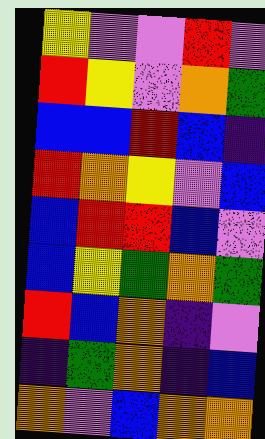[["yellow", "violet", "violet", "red", "violet"], ["red", "yellow", "violet", "orange", "green"], ["blue", "blue", "red", "blue", "indigo"], ["red", "orange", "yellow", "violet", "blue"], ["blue", "red", "red", "blue", "violet"], ["blue", "yellow", "green", "orange", "green"], ["red", "blue", "orange", "indigo", "violet"], ["indigo", "green", "orange", "indigo", "blue"], ["orange", "violet", "blue", "orange", "orange"]]